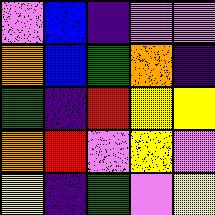[["violet", "blue", "indigo", "violet", "violet"], ["orange", "blue", "green", "orange", "indigo"], ["green", "indigo", "red", "yellow", "yellow"], ["orange", "red", "violet", "yellow", "violet"], ["yellow", "indigo", "green", "violet", "yellow"]]